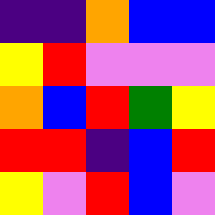[["indigo", "indigo", "orange", "blue", "blue"], ["yellow", "red", "violet", "violet", "violet"], ["orange", "blue", "red", "green", "yellow"], ["red", "red", "indigo", "blue", "red"], ["yellow", "violet", "red", "blue", "violet"]]